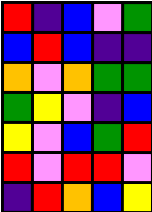[["red", "indigo", "blue", "violet", "green"], ["blue", "red", "blue", "indigo", "indigo"], ["orange", "violet", "orange", "green", "green"], ["green", "yellow", "violet", "indigo", "blue"], ["yellow", "violet", "blue", "green", "red"], ["red", "violet", "red", "red", "violet"], ["indigo", "red", "orange", "blue", "yellow"]]